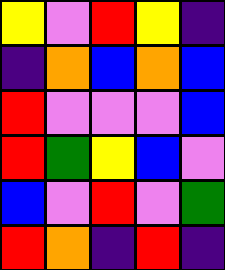[["yellow", "violet", "red", "yellow", "indigo"], ["indigo", "orange", "blue", "orange", "blue"], ["red", "violet", "violet", "violet", "blue"], ["red", "green", "yellow", "blue", "violet"], ["blue", "violet", "red", "violet", "green"], ["red", "orange", "indigo", "red", "indigo"]]